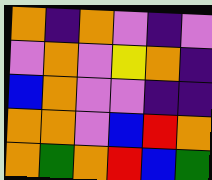[["orange", "indigo", "orange", "violet", "indigo", "violet"], ["violet", "orange", "violet", "yellow", "orange", "indigo"], ["blue", "orange", "violet", "violet", "indigo", "indigo"], ["orange", "orange", "violet", "blue", "red", "orange"], ["orange", "green", "orange", "red", "blue", "green"]]